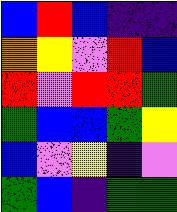[["blue", "red", "blue", "indigo", "indigo"], ["orange", "yellow", "violet", "red", "blue"], ["red", "violet", "red", "red", "green"], ["green", "blue", "blue", "green", "yellow"], ["blue", "violet", "yellow", "indigo", "violet"], ["green", "blue", "indigo", "green", "green"]]